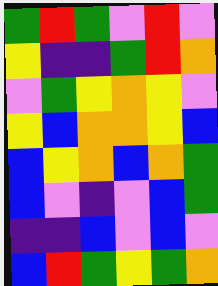[["green", "red", "green", "violet", "red", "violet"], ["yellow", "indigo", "indigo", "green", "red", "orange"], ["violet", "green", "yellow", "orange", "yellow", "violet"], ["yellow", "blue", "orange", "orange", "yellow", "blue"], ["blue", "yellow", "orange", "blue", "orange", "green"], ["blue", "violet", "indigo", "violet", "blue", "green"], ["indigo", "indigo", "blue", "violet", "blue", "violet"], ["blue", "red", "green", "yellow", "green", "orange"]]